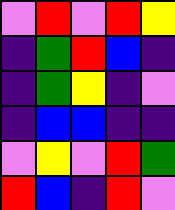[["violet", "red", "violet", "red", "yellow"], ["indigo", "green", "red", "blue", "indigo"], ["indigo", "green", "yellow", "indigo", "violet"], ["indigo", "blue", "blue", "indigo", "indigo"], ["violet", "yellow", "violet", "red", "green"], ["red", "blue", "indigo", "red", "violet"]]